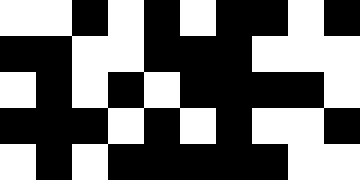[["white", "white", "black", "white", "black", "white", "black", "black", "white", "black"], ["black", "black", "white", "white", "black", "black", "black", "white", "white", "white"], ["white", "black", "white", "black", "white", "black", "black", "black", "black", "white"], ["black", "black", "black", "white", "black", "white", "black", "white", "white", "black"], ["white", "black", "white", "black", "black", "black", "black", "black", "white", "white"]]